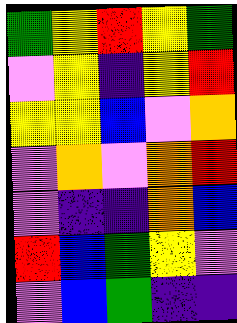[["green", "yellow", "red", "yellow", "green"], ["violet", "yellow", "indigo", "yellow", "red"], ["yellow", "yellow", "blue", "violet", "orange"], ["violet", "orange", "violet", "orange", "red"], ["violet", "indigo", "indigo", "orange", "blue"], ["red", "blue", "green", "yellow", "violet"], ["violet", "blue", "green", "indigo", "indigo"]]